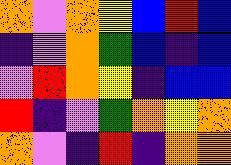[["orange", "violet", "orange", "yellow", "blue", "red", "blue"], ["indigo", "violet", "orange", "green", "blue", "indigo", "blue"], ["violet", "red", "orange", "yellow", "indigo", "blue", "blue"], ["red", "indigo", "violet", "green", "orange", "yellow", "orange"], ["orange", "violet", "indigo", "red", "indigo", "orange", "orange"]]